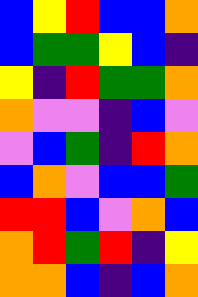[["blue", "yellow", "red", "blue", "blue", "orange"], ["blue", "green", "green", "yellow", "blue", "indigo"], ["yellow", "indigo", "red", "green", "green", "orange"], ["orange", "violet", "violet", "indigo", "blue", "violet"], ["violet", "blue", "green", "indigo", "red", "orange"], ["blue", "orange", "violet", "blue", "blue", "green"], ["red", "red", "blue", "violet", "orange", "blue"], ["orange", "red", "green", "red", "indigo", "yellow"], ["orange", "orange", "blue", "indigo", "blue", "orange"]]